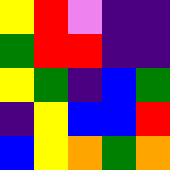[["yellow", "red", "violet", "indigo", "indigo"], ["green", "red", "red", "indigo", "indigo"], ["yellow", "green", "indigo", "blue", "green"], ["indigo", "yellow", "blue", "blue", "red"], ["blue", "yellow", "orange", "green", "orange"]]